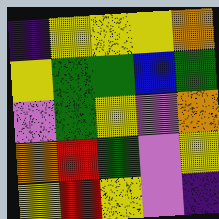[["indigo", "yellow", "yellow", "yellow", "orange"], ["yellow", "green", "green", "blue", "green"], ["violet", "green", "yellow", "violet", "orange"], ["orange", "red", "green", "violet", "yellow"], ["yellow", "red", "yellow", "violet", "indigo"]]